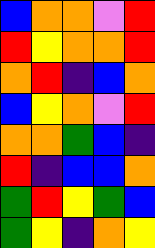[["blue", "orange", "orange", "violet", "red"], ["red", "yellow", "orange", "orange", "red"], ["orange", "red", "indigo", "blue", "orange"], ["blue", "yellow", "orange", "violet", "red"], ["orange", "orange", "green", "blue", "indigo"], ["red", "indigo", "blue", "blue", "orange"], ["green", "red", "yellow", "green", "blue"], ["green", "yellow", "indigo", "orange", "yellow"]]